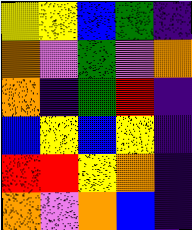[["yellow", "yellow", "blue", "green", "indigo"], ["orange", "violet", "green", "violet", "orange"], ["orange", "indigo", "green", "red", "indigo"], ["blue", "yellow", "blue", "yellow", "indigo"], ["red", "red", "yellow", "orange", "indigo"], ["orange", "violet", "orange", "blue", "indigo"]]